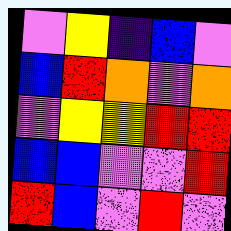[["violet", "yellow", "indigo", "blue", "violet"], ["blue", "red", "orange", "violet", "orange"], ["violet", "yellow", "yellow", "red", "red"], ["blue", "blue", "violet", "violet", "red"], ["red", "blue", "violet", "red", "violet"]]